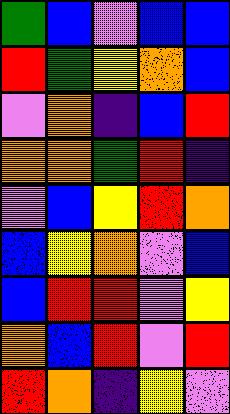[["green", "blue", "violet", "blue", "blue"], ["red", "green", "yellow", "orange", "blue"], ["violet", "orange", "indigo", "blue", "red"], ["orange", "orange", "green", "red", "indigo"], ["violet", "blue", "yellow", "red", "orange"], ["blue", "yellow", "orange", "violet", "blue"], ["blue", "red", "red", "violet", "yellow"], ["orange", "blue", "red", "violet", "red"], ["red", "orange", "indigo", "yellow", "violet"]]